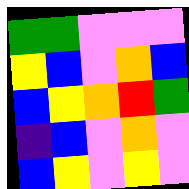[["green", "green", "violet", "violet", "violet"], ["yellow", "blue", "violet", "orange", "blue"], ["blue", "yellow", "orange", "red", "green"], ["indigo", "blue", "violet", "orange", "violet"], ["blue", "yellow", "violet", "yellow", "violet"]]